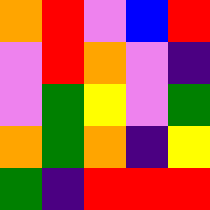[["orange", "red", "violet", "blue", "red"], ["violet", "red", "orange", "violet", "indigo"], ["violet", "green", "yellow", "violet", "green"], ["orange", "green", "orange", "indigo", "yellow"], ["green", "indigo", "red", "red", "red"]]